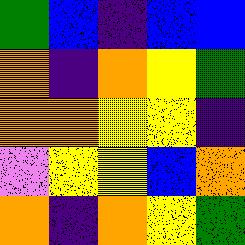[["green", "blue", "indigo", "blue", "blue"], ["orange", "indigo", "orange", "yellow", "green"], ["orange", "orange", "yellow", "yellow", "indigo"], ["violet", "yellow", "yellow", "blue", "orange"], ["orange", "indigo", "orange", "yellow", "green"]]